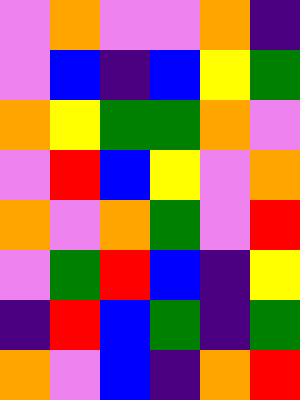[["violet", "orange", "violet", "violet", "orange", "indigo"], ["violet", "blue", "indigo", "blue", "yellow", "green"], ["orange", "yellow", "green", "green", "orange", "violet"], ["violet", "red", "blue", "yellow", "violet", "orange"], ["orange", "violet", "orange", "green", "violet", "red"], ["violet", "green", "red", "blue", "indigo", "yellow"], ["indigo", "red", "blue", "green", "indigo", "green"], ["orange", "violet", "blue", "indigo", "orange", "red"]]